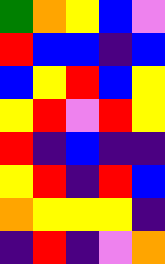[["green", "orange", "yellow", "blue", "violet"], ["red", "blue", "blue", "indigo", "blue"], ["blue", "yellow", "red", "blue", "yellow"], ["yellow", "red", "violet", "red", "yellow"], ["red", "indigo", "blue", "indigo", "indigo"], ["yellow", "red", "indigo", "red", "blue"], ["orange", "yellow", "yellow", "yellow", "indigo"], ["indigo", "red", "indigo", "violet", "orange"]]